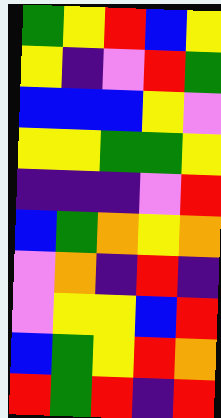[["green", "yellow", "red", "blue", "yellow"], ["yellow", "indigo", "violet", "red", "green"], ["blue", "blue", "blue", "yellow", "violet"], ["yellow", "yellow", "green", "green", "yellow"], ["indigo", "indigo", "indigo", "violet", "red"], ["blue", "green", "orange", "yellow", "orange"], ["violet", "orange", "indigo", "red", "indigo"], ["violet", "yellow", "yellow", "blue", "red"], ["blue", "green", "yellow", "red", "orange"], ["red", "green", "red", "indigo", "red"]]